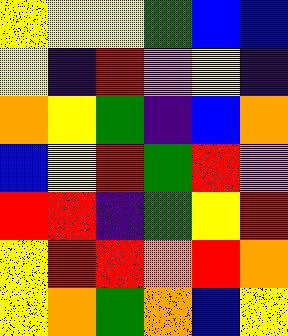[["yellow", "yellow", "yellow", "green", "blue", "blue"], ["yellow", "indigo", "red", "violet", "yellow", "indigo"], ["orange", "yellow", "green", "indigo", "blue", "orange"], ["blue", "yellow", "red", "green", "red", "violet"], ["red", "red", "indigo", "green", "yellow", "red"], ["yellow", "red", "red", "orange", "red", "orange"], ["yellow", "orange", "green", "orange", "blue", "yellow"]]